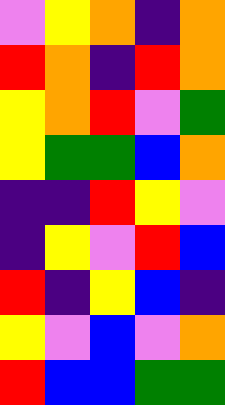[["violet", "yellow", "orange", "indigo", "orange"], ["red", "orange", "indigo", "red", "orange"], ["yellow", "orange", "red", "violet", "green"], ["yellow", "green", "green", "blue", "orange"], ["indigo", "indigo", "red", "yellow", "violet"], ["indigo", "yellow", "violet", "red", "blue"], ["red", "indigo", "yellow", "blue", "indigo"], ["yellow", "violet", "blue", "violet", "orange"], ["red", "blue", "blue", "green", "green"]]